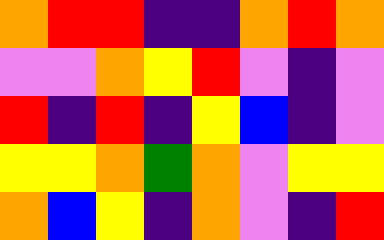[["orange", "red", "red", "indigo", "indigo", "orange", "red", "orange"], ["violet", "violet", "orange", "yellow", "red", "violet", "indigo", "violet"], ["red", "indigo", "red", "indigo", "yellow", "blue", "indigo", "violet"], ["yellow", "yellow", "orange", "green", "orange", "violet", "yellow", "yellow"], ["orange", "blue", "yellow", "indigo", "orange", "violet", "indigo", "red"]]